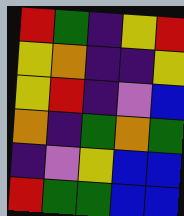[["red", "green", "indigo", "yellow", "red"], ["yellow", "orange", "indigo", "indigo", "yellow"], ["yellow", "red", "indigo", "violet", "blue"], ["orange", "indigo", "green", "orange", "green"], ["indigo", "violet", "yellow", "blue", "blue"], ["red", "green", "green", "blue", "blue"]]